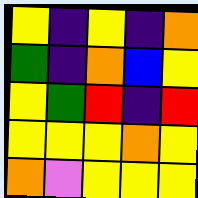[["yellow", "indigo", "yellow", "indigo", "orange"], ["green", "indigo", "orange", "blue", "yellow"], ["yellow", "green", "red", "indigo", "red"], ["yellow", "yellow", "yellow", "orange", "yellow"], ["orange", "violet", "yellow", "yellow", "yellow"]]